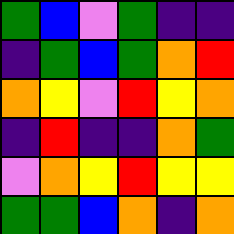[["green", "blue", "violet", "green", "indigo", "indigo"], ["indigo", "green", "blue", "green", "orange", "red"], ["orange", "yellow", "violet", "red", "yellow", "orange"], ["indigo", "red", "indigo", "indigo", "orange", "green"], ["violet", "orange", "yellow", "red", "yellow", "yellow"], ["green", "green", "blue", "orange", "indigo", "orange"]]